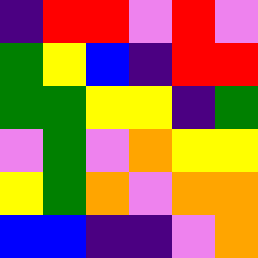[["indigo", "red", "red", "violet", "red", "violet"], ["green", "yellow", "blue", "indigo", "red", "red"], ["green", "green", "yellow", "yellow", "indigo", "green"], ["violet", "green", "violet", "orange", "yellow", "yellow"], ["yellow", "green", "orange", "violet", "orange", "orange"], ["blue", "blue", "indigo", "indigo", "violet", "orange"]]